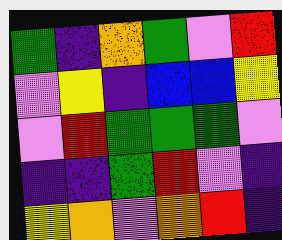[["green", "indigo", "orange", "green", "violet", "red"], ["violet", "yellow", "indigo", "blue", "blue", "yellow"], ["violet", "red", "green", "green", "green", "violet"], ["indigo", "indigo", "green", "red", "violet", "indigo"], ["yellow", "orange", "violet", "orange", "red", "indigo"]]